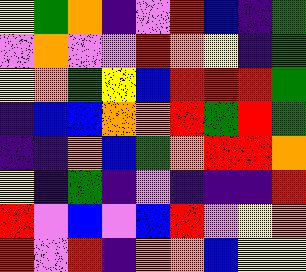[["yellow", "green", "orange", "indigo", "violet", "red", "blue", "indigo", "green"], ["violet", "orange", "violet", "violet", "red", "orange", "yellow", "indigo", "green"], ["yellow", "orange", "green", "yellow", "blue", "red", "red", "red", "green"], ["indigo", "blue", "blue", "orange", "orange", "red", "green", "red", "green"], ["indigo", "indigo", "orange", "blue", "green", "orange", "red", "red", "orange"], ["yellow", "indigo", "green", "indigo", "violet", "indigo", "indigo", "indigo", "red"], ["red", "violet", "blue", "violet", "blue", "red", "violet", "yellow", "orange"], ["red", "violet", "red", "indigo", "orange", "orange", "blue", "yellow", "yellow"]]